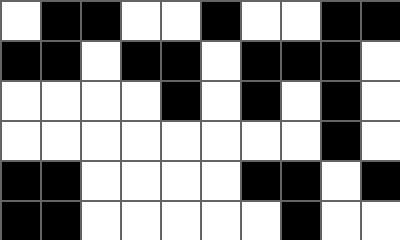[["white", "black", "black", "white", "white", "black", "white", "white", "black", "black"], ["black", "black", "white", "black", "black", "white", "black", "black", "black", "white"], ["white", "white", "white", "white", "black", "white", "black", "white", "black", "white"], ["white", "white", "white", "white", "white", "white", "white", "white", "black", "white"], ["black", "black", "white", "white", "white", "white", "black", "black", "white", "black"], ["black", "black", "white", "white", "white", "white", "white", "black", "white", "white"]]